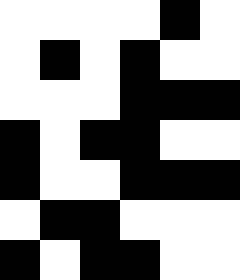[["white", "white", "white", "white", "black", "white"], ["white", "black", "white", "black", "white", "white"], ["white", "white", "white", "black", "black", "black"], ["black", "white", "black", "black", "white", "white"], ["black", "white", "white", "black", "black", "black"], ["white", "black", "black", "white", "white", "white"], ["black", "white", "black", "black", "white", "white"]]